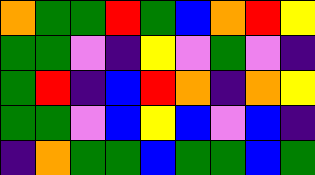[["orange", "green", "green", "red", "green", "blue", "orange", "red", "yellow"], ["green", "green", "violet", "indigo", "yellow", "violet", "green", "violet", "indigo"], ["green", "red", "indigo", "blue", "red", "orange", "indigo", "orange", "yellow"], ["green", "green", "violet", "blue", "yellow", "blue", "violet", "blue", "indigo"], ["indigo", "orange", "green", "green", "blue", "green", "green", "blue", "green"]]